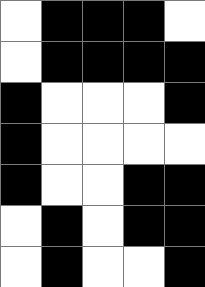[["white", "black", "black", "black", "white"], ["white", "black", "black", "black", "black"], ["black", "white", "white", "white", "black"], ["black", "white", "white", "white", "white"], ["black", "white", "white", "black", "black"], ["white", "black", "white", "black", "black"], ["white", "black", "white", "white", "black"]]